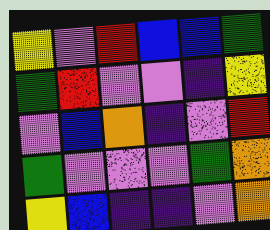[["yellow", "violet", "red", "blue", "blue", "green"], ["green", "red", "violet", "violet", "indigo", "yellow"], ["violet", "blue", "orange", "indigo", "violet", "red"], ["green", "violet", "violet", "violet", "green", "orange"], ["yellow", "blue", "indigo", "indigo", "violet", "orange"]]